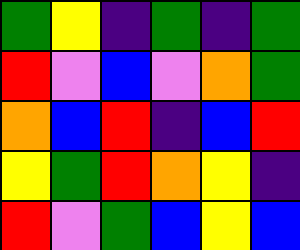[["green", "yellow", "indigo", "green", "indigo", "green"], ["red", "violet", "blue", "violet", "orange", "green"], ["orange", "blue", "red", "indigo", "blue", "red"], ["yellow", "green", "red", "orange", "yellow", "indigo"], ["red", "violet", "green", "blue", "yellow", "blue"]]